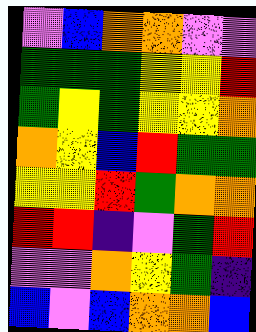[["violet", "blue", "orange", "orange", "violet", "violet"], ["green", "green", "green", "yellow", "yellow", "red"], ["green", "yellow", "green", "yellow", "yellow", "orange"], ["orange", "yellow", "blue", "red", "green", "green"], ["yellow", "yellow", "red", "green", "orange", "orange"], ["red", "red", "indigo", "violet", "green", "red"], ["violet", "violet", "orange", "yellow", "green", "indigo"], ["blue", "violet", "blue", "orange", "orange", "blue"]]